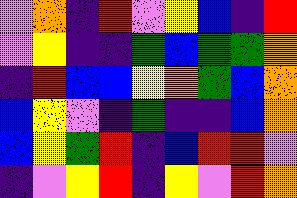[["violet", "orange", "indigo", "red", "violet", "yellow", "blue", "indigo", "red"], ["violet", "yellow", "indigo", "indigo", "green", "blue", "green", "green", "orange"], ["indigo", "red", "blue", "blue", "yellow", "orange", "green", "blue", "orange"], ["blue", "yellow", "violet", "indigo", "green", "indigo", "indigo", "blue", "orange"], ["blue", "yellow", "green", "red", "indigo", "blue", "red", "red", "violet"], ["indigo", "violet", "yellow", "red", "indigo", "yellow", "violet", "red", "orange"]]